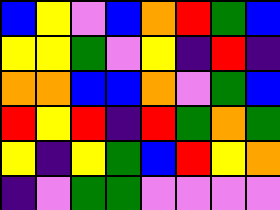[["blue", "yellow", "violet", "blue", "orange", "red", "green", "blue"], ["yellow", "yellow", "green", "violet", "yellow", "indigo", "red", "indigo"], ["orange", "orange", "blue", "blue", "orange", "violet", "green", "blue"], ["red", "yellow", "red", "indigo", "red", "green", "orange", "green"], ["yellow", "indigo", "yellow", "green", "blue", "red", "yellow", "orange"], ["indigo", "violet", "green", "green", "violet", "violet", "violet", "violet"]]